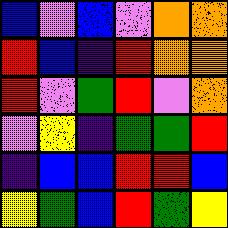[["blue", "violet", "blue", "violet", "orange", "orange"], ["red", "blue", "indigo", "red", "orange", "orange"], ["red", "violet", "green", "red", "violet", "orange"], ["violet", "yellow", "indigo", "green", "green", "red"], ["indigo", "blue", "blue", "red", "red", "blue"], ["yellow", "green", "blue", "red", "green", "yellow"]]